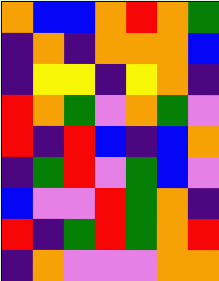[["orange", "blue", "blue", "orange", "red", "orange", "green"], ["indigo", "orange", "indigo", "orange", "orange", "orange", "blue"], ["indigo", "yellow", "yellow", "indigo", "yellow", "orange", "indigo"], ["red", "orange", "green", "violet", "orange", "green", "violet"], ["red", "indigo", "red", "blue", "indigo", "blue", "orange"], ["indigo", "green", "red", "violet", "green", "blue", "violet"], ["blue", "violet", "violet", "red", "green", "orange", "indigo"], ["red", "indigo", "green", "red", "green", "orange", "red"], ["indigo", "orange", "violet", "violet", "violet", "orange", "orange"]]